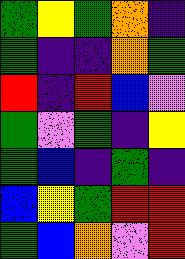[["green", "yellow", "green", "orange", "indigo"], ["green", "indigo", "indigo", "orange", "green"], ["red", "indigo", "red", "blue", "violet"], ["green", "violet", "green", "indigo", "yellow"], ["green", "blue", "indigo", "green", "indigo"], ["blue", "yellow", "green", "red", "red"], ["green", "blue", "orange", "violet", "red"]]